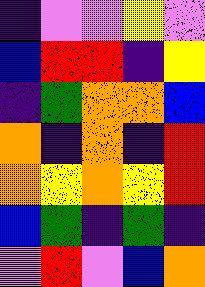[["indigo", "violet", "violet", "yellow", "violet"], ["blue", "red", "red", "indigo", "yellow"], ["indigo", "green", "orange", "orange", "blue"], ["orange", "indigo", "orange", "indigo", "red"], ["orange", "yellow", "orange", "yellow", "red"], ["blue", "green", "indigo", "green", "indigo"], ["violet", "red", "violet", "blue", "orange"]]